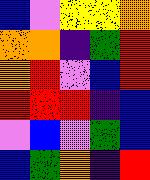[["blue", "violet", "yellow", "yellow", "orange"], ["orange", "orange", "indigo", "green", "red"], ["orange", "red", "violet", "blue", "red"], ["red", "red", "red", "indigo", "blue"], ["violet", "blue", "violet", "green", "blue"], ["blue", "green", "orange", "indigo", "red"]]